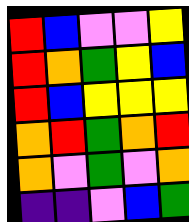[["red", "blue", "violet", "violet", "yellow"], ["red", "orange", "green", "yellow", "blue"], ["red", "blue", "yellow", "yellow", "yellow"], ["orange", "red", "green", "orange", "red"], ["orange", "violet", "green", "violet", "orange"], ["indigo", "indigo", "violet", "blue", "green"]]